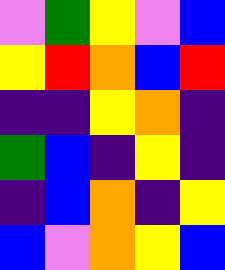[["violet", "green", "yellow", "violet", "blue"], ["yellow", "red", "orange", "blue", "red"], ["indigo", "indigo", "yellow", "orange", "indigo"], ["green", "blue", "indigo", "yellow", "indigo"], ["indigo", "blue", "orange", "indigo", "yellow"], ["blue", "violet", "orange", "yellow", "blue"]]